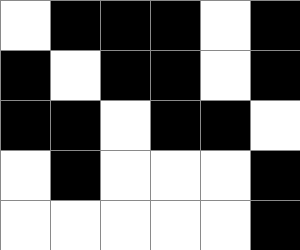[["white", "black", "black", "black", "white", "black"], ["black", "white", "black", "black", "white", "black"], ["black", "black", "white", "black", "black", "white"], ["white", "black", "white", "white", "white", "black"], ["white", "white", "white", "white", "white", "black"]]